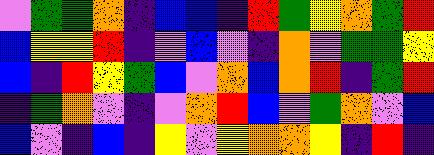[["violet", "green", "green", "orange", "indigo", "blue", "blue", "indigo", "red", "green", "yellow", "orange", "green", "red"], ["blue", "yellow", "yellow", "red", "indigo", "violet", "blue", "violet", "indigo", "orange", "violet", "green", "green", "yellow"], ["blue", "indigo", "red", "yellow", "green", "blue", "violet", "orange", "blue", "orange", "red", "indigo", "green", "red"], ["indigo", "green", "orange", "violet", "indigo", "violet", "orange", "red", "blue", "violet", "green", "orange", "violet", "blue"], ["blue", "violet", "indigo", "blue", "indigo", "yellow", "violet", "yellow", "orange", "orange", "yellow", "indigo", "red", "indigo"]]